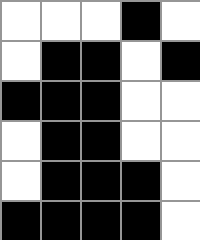[["white", "white", "white", "black", "white"], ["white", "black", "black", "white", "black"], ["black", "black", "black", "white", "white"], ["white", "black", "black", "white", "white"], ["white", "black", "black", "black", "white"], ["black", "black", "black", "black", "white"]]